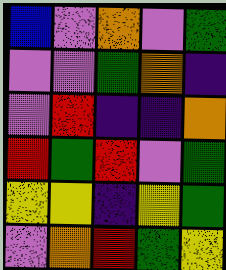[["blue", "violet", "orange", "violet", "green"], ["violet", "violet", "green", "orange", "indigo"], ["violet", "red", "indigo", "indigo", "orange"], ["red", "green", "red", "violet", "green"], ["yellow", "yellow", "indigo", "yellow", "green"], ["violet", "orange", "red", "green", "yellow"]]